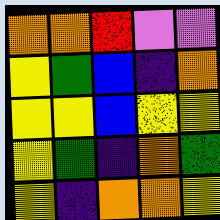[["orange", "orange", "red", "violet", "violet"], ["yellow", "green", "blue", "indigo", "orange"], ["yellow", "yellow", "blue", "yellow", "yellow"], ["yellow", "green", "indigo", "orange", "green"], ["yellow", "indigo", "orange", "orange", "yellow"]]